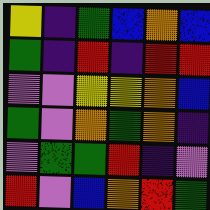[["yellow", "indigo", "green", "blue", "orange", "blue"], ["green", "indigo", "red", "indigo", "red", "red"], ["violet", "violet", "yellow", "yellow", "orange", "blue"], ["green", "violet", "orange", "green", "orange", "indigo"], ["violet", "green", "green", "red", "indigo", "violet"], ["red", "violet", "blue", "orange", "red", "green"]]